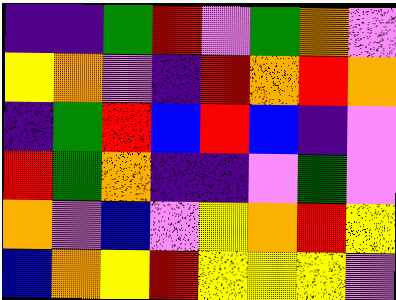[["indigo", "indigo", "green", "red", "violet", "green", "orange", "violet"], ["yellow", "orange", "violet", "indigo", "red", "orange", "red", "orange"], ["indigo", "green", "red", "blue", "red", "blue", "indigo", "violet"], ["red", "green", "orange", "indigo", "indigo", "violet", "green", "violet"], ["orange", "violet", "blue", "violet", "yellow", "orange", "red", "yellow"], ["blue", "orange", "yellow", "red", "yellow", "yellow", "yellow", "violet"]]